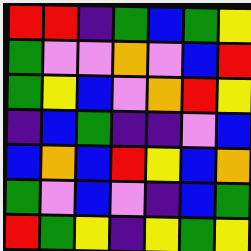[["red", "red", "indigo", "green", "blue", "green", "yellow"], ["green", "violet", "violet", "orange", "violet", "blue", "red"], ["green", "yellow", "blue", "violet", "orange", "red", "yellow"], ["indigo", "blue", "green", "indigo", "indigo", "violet", "blue"], ["blue", "orange", "blue", "red", "yellow", "blue", "orange"], ["green", "violet", "blue", "violet", "indigo", "blue", "green"], ["red", "green", "yellow", "indigo", "yellow", "green", "yellow"]]